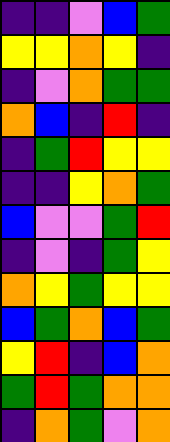[["indigo", "indigo", "violet", "blue", "green"], ["yellow", "yellow", "orange", "yellow", "indigo"], ["indigo", "violet", "orange", "green", "green"], ["orange", "blue", "indigo", "red", "indigo"], ["indigo", "green", "red", "yellow", "yellow"], ["indigo", "indigo", "yellow", "orange", "green"], ["blue", "violet", "violet", "green", "red"], ["indigo", "violet", "indigo", "green", "yellow"], ["orange", "yellow", "green", "yellow", "yellow"], ["blue", "green", "orange", "blue", "green"], ["yellow", "red", "indigo", "blue", "orange"], ["green", "red", "green", "orange", "orange"], ["indigo", "orange", "green", "violet", "orange"]]